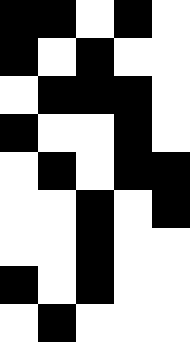[["black", "black", "white", "black", "white"], ["black", "white", "black", "white", "white"], ["white", "black", "black", "black", "white"], ["black", "white", "white", "black", "white"], ["white", "black", "white", "black", "black"], ["white", "white", "black", "white", "black"], ["white", "white", "black", "white", "white"], ["black", "white", "black", "white", "white"], ["white", "black", "white", "white", "white"]]